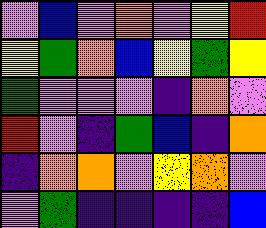[["violet", "blue", "violet", "orange", "violet", "yellow", "red"], ["yellow", "green", "orange", "blue", "yellow", "green", "yellow"], ["green", "violet", "violet", "violet", "indigo", "orange", "violet"], ["red", "violet", "indigo", "green", "blue", "indigo", "orange"], ["indigo", "orange", "orange", "violet", "yellow", "orange", "violet"], ["violet", "green", "indigo", "indigo", "indigo", "indigo", "blue"]]